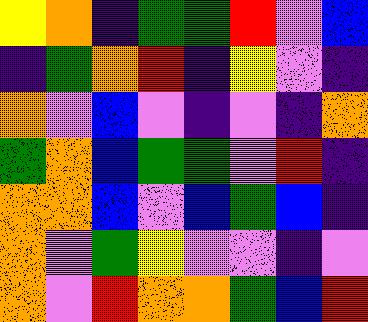[["yellow", "orange", "indigo", "green", "green", "red", "violet", "blue"], ["indigo", "green", "orange", "red", "indigo", "yellow", "violet", "indigo"], ["orange", "violet", "blue", "violet", "indigo", "violet", "indigo", "orange"], ["green", "orange", "blue", "green", "green", "violet", "red", "indigo"], ["orange", "orange", "blue", "violet", "blue", "green", "blue", "indigo"], ["orange", "violet", "green", "yellow", "violet", "violet", "indigo", "violet"], ["orange", "violet", "red", "orange", "orange", "green", "blue", "red"]]